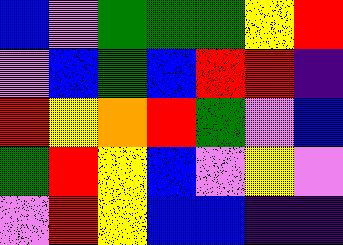[["blue", "violet", "green", "green", "green", "yellow", "red"], ["violet", "blue", "green", "blue", "red", "red", "indigo"], ["red", "yellow", "orange", "red", "green", "violet", "blue"], ["green", "red", "yellow", "blue", "violet", "yellow", "violet"], ["violet", "red", "yellow", "blue", "blue", "indigo", "indigo"]]